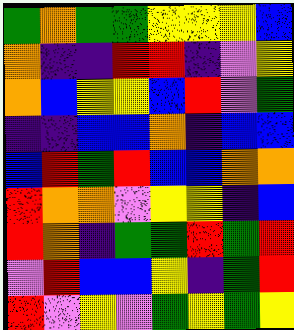[["green", "orange", "green", "green", "yellow", "yellow", "yellow", "blue"], ["orange", "indigo", "indigo", "red", "red", "indigo", "violet", "yellow"], ["orange", "blue", "yellow", "yellow", "blue", "red", "violet", "green"], ["indigo", "indigo", "blue", "blue", "orange", "indigo", "blue", "blue"], ["blue", "red", "green", "red", "blue", "blue", "orange", "orange"], ["red", "orange", "orange", "violet", "yellow", "yellow", "indigo", "blue"], ["red", "orange", "indigo", "green", "green", "red", "green", "red"], ["violet", "red", "blue", "blue", "yellow", "indigo", "green", "red"], ["red", "violet", "yellow", "violet", "green", "yellow", "green", "yellow"]]